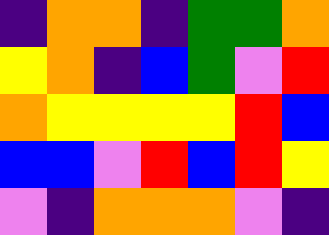[["indigo", "orange", "orange", "indigo", "green", "green", "orange"], ["yellow", "orange", "indigo", "blue", "green", "violet", "red"], ["orange", "yellow", "yellow", "yellow", "yellow", "red", "blue"], ["blue", "blue", "violet", "red", "blue", "red", "yellow"], ["violet", "indigo", "orange", "orange", "orange", "violet", "indigo"]]